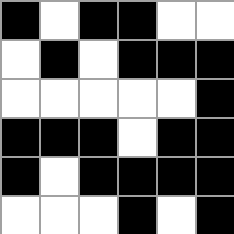[["black", "white", "black", "black", "white", "white"], ["white", "black", "white", "black", "black", "black"], ["white", "white", "white", "white", "white", "black"], ["black", "black", "black", "white", "black", "black"], ["black", "white", "black", "black", "black", "black"], ["white", "white", "white", "black", "white", "black"]]